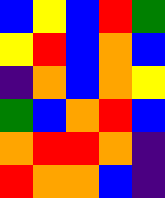[["blue", "yellow", "blue", "red", "green"], ["yellow", "red", "blue", "orange", "blue"], ["indigo", "orange", "blue", "orange", "yellow"], ["green", "blue", "orange", "red", "blue"], ["orange", "red", "red", "orange", "indigo"], ["red", "orange", "orange", "blue", "indigo"]]